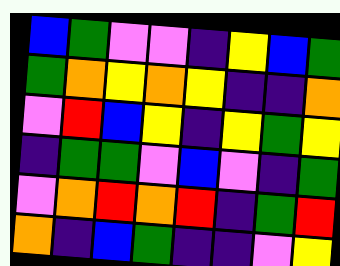[["blue", "green", "violet", "violet", "indigo", "yellow", "blue", "green"], ["green", "orange", "yellow", "orange", "yellow", "indigo", "indigo", "orange"], ["violet", "red", "blue", "yellow", "indigo", "yellow", "green", "yellow"], ["indigo", "green", "green", "violet", "blue", "violet", "indigo", "green"], ["violet", "orange", "red", "orange", "red", "indigo", "green", "red"], ["orange", "indigo", "blue", "green", "indigo", "indigo", "violet", "yellow"]]